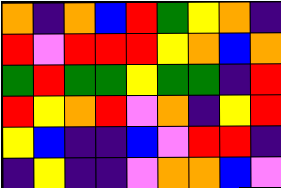[["orange", "indigo", "orange", "blue", "red", "green", "yellow", "orange", "indigo"], ["red", "violet", "red", "red", "red", "yellow", "orange", "blue", "orange"], ["green", "red", "green", "green", "yellow", "green", "green", "indigo", "red"], ["red", "yellow", "orange", "red", "violet", "orange", "indigo", "yellow", "red"], ["yellow", "blue", "indigo", "indigo", "blue", "violet", "red", "red", "indigo"], ["indigo", "yellow", "indigo", "indigo", "violet", "orange", "orange", "blue", "violet"]]